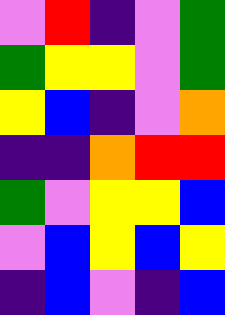[["violet", "red", "indigo", "violet", "green"], ["green", "yellow", "yellow", "violet", "green"], ["yellow", "blue", "indigo", "violet", "orange"], ["indigo", "indigo", "orange", "red", "red"], ["green", "violet", "yellow", "yellow", "blue"], ["violet", "blue", "yellow", "blue", "yellow"], ["indigo", "blue", "violet", "indigo", "blue"]]